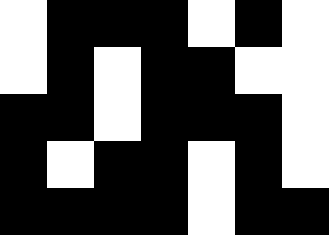[["white", "black", "black", "black", "white", "black", "white"], ["white", "black", "white", "black", "black", "white", "white"], ["black", "black", "white", "black", "black", "black", "white"], ["black", "white", "black", "black", "white", "black", "white"], ["black", "black", "black", "black", "white", "black", "black"]]